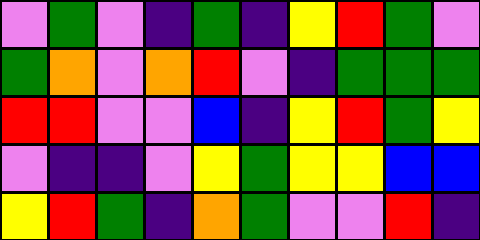[["violet", "green", "violet", "indigo", "green", "indigo", "yellow", "red", "green", "violet"], ["green", "orange", "violet", "orange", "red", "violet", "indigo", "green", "green", "green"], ["red", "red", "violet", "violet", "blue", "indigo", "yellow", "red", "green", "yellow"], ["violet", "indigo", "indigo", "violet", "yellow", "green", "yellow", "yellow", "blue", "blue"], ["yellow", "red", "green", "indigo", "orange", "green", "violet", "violet", "red", "indigo"]]